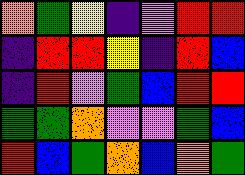[["orange", "green", "yellow", "indigo", "violet", "red", "red"], ["indigo", "red", "red", "yellow", "indigo", "red", "blue"], ["indigo", "red", "violet", "green", "blue", "red", "red"], ["green", "green", "orange", "violet", "violet", "green", "blue"], ["red", "blue", "green", "orange", "blue", "orange", "green"]]